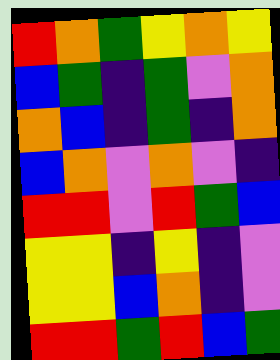[["red", "orange", "green", "yellow", "orange", "yellow"], ["blue", "green", "indigo", "green", "violet", "orange"], ["orange", "blue", "indigo", "green", "indigo", "orange"], ["blue", "orange", "violet", "orange", "violet", "indigo"], ["red", "red", "violet", "red", "green", "blue"], ["yellow", "yellow", "indigo", "yellow", "indigo", "violet"], ["yellow", "yellow", "blue", "orange", "indigo", "violet"], ["red", "red", "green", "red", "blue", "green"]]